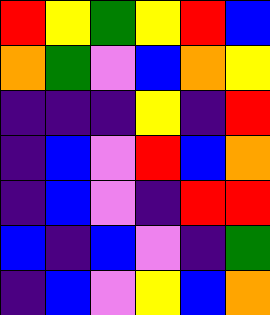[["red", "yellow", "green", "yellow", "red", "blue"], ["orange", "green", "violet", "blue", "orange", "yellow"], ["indigo", "indigo", "indigo", "yellow", "indigo", "red"], ["indigo", "blue", "violet", "red", "blue", "orange"], ["indigo", "blue", "violet", "indigo", "red", "red"], ["blue", "indigo", "blue", "violet", "indigo", "green"], ["indigo", "blue", "violet", "yellow", "blue", "orange"]]